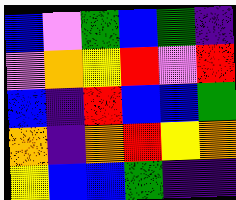[["blue", "violet", "green", "blue", "green", "indigo"], ["violet", "orange", "yellow", "red", "violet", "red"], ["blue", "indigo", "red", "blue", "blue", "green"], ["orange", "indigo", "orange", "red", "yellow", "orange"], ["yellow", "blue", "blue", "green", "indigo", "indigo"]]